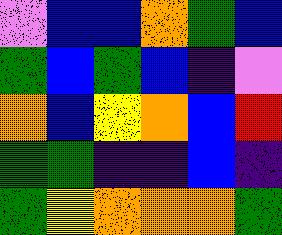[["violet", "blue", "blue", "orange", "green", "blue"], ["green", "blue", "green", "blue", "indigo", "violet"], ["orange", "blue", "yellow", "orange", "blue", "red"], ["green", "green", "indigo", "indigo", "blue", "indigo"], ["green", "yellow", "orange", "orange", "orange", "green"]]